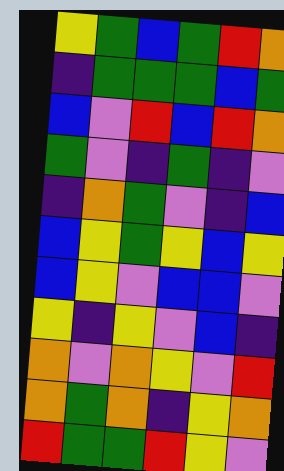[["yellow", "green", "blue", "green", "red", "orange"], ["indigo", "green", "green", "green", "blue", "green"], ["blue", "violet", "red", "blue", "red", "orange"], ["green", "violet", "indigo", "green", "indigo", "violet"], ["indigo", "orange", "green", "violet", "indigo", "blue"], ["blue", "yellow", "green", "yellow", "blue", "yellow"], ["blue", "yellow", "violet", "blue", "blue", "violet"], ["yellow", "indigo", "yellow", "violet", "blue", "indigo"], ["orange", "violet", "orange", "yellow", "violet", "red"], ["orange", "green", "orange", "indigo", "yellow", "orange"], ["red", "green", "green", "red", "yellow", "violet"]]